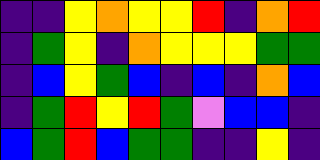[["indigo", "indigo", "yellow", "orange", "yellow", "yellow", "red", "indigo", "orange", "red"], ["indigo", "green", "yellow", "indigo", "orange", "yellow", "yellow", "yellow", "green", "green"], ["indigo", "blue", "yellow", "green", "blue", "indigo", "blue", "indigo", "orange", "blue"], ["indigo", "green", "red", "yellow", "red", "green", "violet", "blue", "blue", "indigo"], ["blue", "green", "red", "blue", "green", "green", "indigo", "indigo", "yellow", "indigo"]]